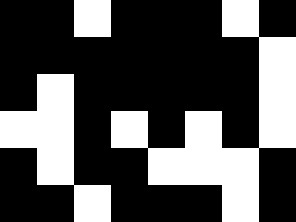[["black", "black", "white", "black", "black", "black", "white", "black"], ["black", "black", "black", "black", "black", "black", "black", "white"], ["black", "white", "black", "black", "black", "black", "black", "white"], ["white", "white", "black", "white", "black", "white", "black", "white"], ["black", "white", "black", "black", "white", "white", "white", "black"], ["black", "black", "white", "black", "black", "black", "white", "black"]]